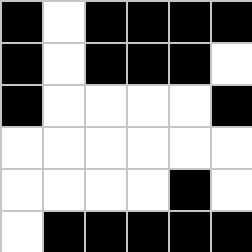[["black", "white", "black", "black", "black", "black"], ["black", "white", "black", "black", "black", "white"], ["black", "white", "white", "white", "white", "black"], ["white", "white", "white", "white", "white", "white"], ["white", "white", "white", "white", "black", "white"], ["white", "black", "black", "black", "black", "black"]]